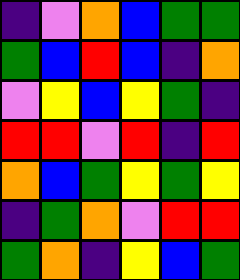[["indigo", "violet", "orange", "blue", "green", "green"], ["green", "blue", "red", "blue", "indigo", "orange"], ["violet", "yellow", "blue", "yellow", "green", "indigo"], ["red", "red", "violet", "red", "indigo", "red"], ["orange", "blue", "green", "yellow", "green", "yellow"], ["indigo", "green", "orange", "violet", "red", "red"], ["green", "orange", "indigo", "yellow", "blue", "green"]]